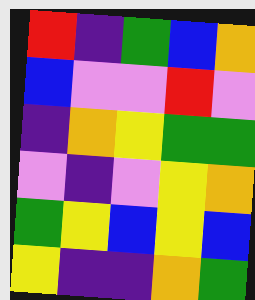[["red", "indigo", "green", "blue", "orange"], ["blue", "violet", "violet", "red", "violet"], ["indigo", "orange", "yellow", "green", "green"], ["violet", "indigo", "violet", "yellow", "orange"], ["green", "yellow", "blue", "yellow", "blue"], ["yellow", "indigo", "indigo", "orange", "green"]]